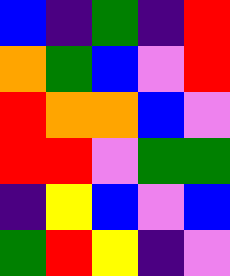[["blue", "indigo", "green", "indigo", "red"], ["orange", "green", "blue", "violet", "red"], ["red", "orange", "orange", "blue", "violet"], ["red", "red", "violet", "green", "green"], ["indigo", "yellow", "blue", "violet", "blue"], ["green", "red", "yellow", "indigo", "violet"]]